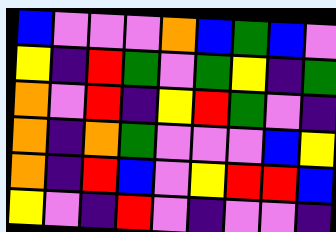[["blue", "violet", "violet", "violet", "orange", "blue", "green", "blue", "violet"], ["yellow", "indigo", "red", "green", "violet", "green", "yellow", "indigo", "green"], ["orange", "violet", "red", "indigo", "yellow", "red", "green", "violet", "indigo"], ["orange", "indigo", "orange", "green", "violet", "violet", "violet", "blue", "yellow"], ["orange", "indigo", "red", "blue", "violet", "yellow", "red", "red", "blue"], ["yellow", "violet", "indigo", "red", "violet", "indigo", "violet", "violet", "indigo"]]